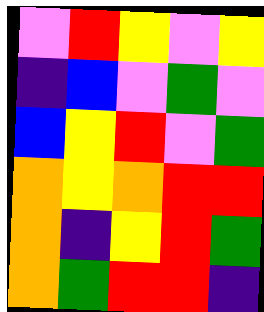[["violet", "red", "yellow", "violet", "yellow"], ["indigo", "blue", "violet", "green", "violet"], ["blue", "yellow", "red", "violet", "green"], ["orange", "yellow", "orange", "red", "red"], ["orange", "indigo", "yellow", "red", "green"], ["orange", "green", "red", "red", "indigo"]]